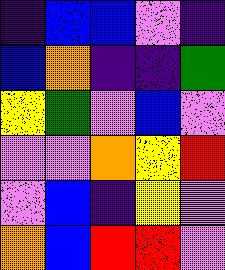[["indigo", "blue", "blue", "violet", "indigo"], ["blue", "orange", "indigo", "indigo", "green"], ["yellow", "green", "violet", "blue", "violet"], ["violet", "violet", "orange", "yellow", "red"], ["violet", "blue", "indigo", "yellow", "violet"], ["orange", "blue", "red", "red", "violet"]]